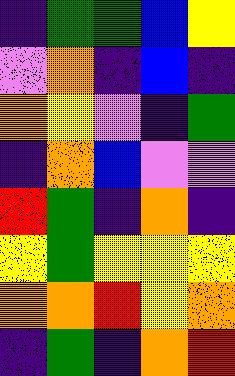[["indigo", "green", "green", "blue", "yellow"], ["violet", "orange", "indigo", "blue", "indigo"], ["orange", "yellow", "violet", "indigo", "green"], ["indigo", "orange", "blue", "violet", "violet"], ["red", "green", "indigo", "orange", "indigo"], ["yellow", "green", "yellow", "yellow", "yellow"], ["orange", "orange", "red", "yellow", "orange"], ["indigo", "green", "indigo", "orange", "red"]]